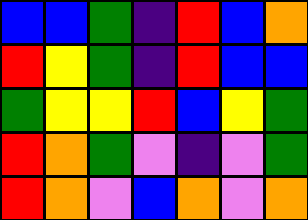[["blue", "blue", "green", "indigo", "red", "blue", "orange"], ["red", "yellow", "green", "indigo", "red", "blue", "blue"], ["green", "yellow", "yellow", "red", "blue", "yellow", "green"], ["red", "orange", "green", "violet", "indigo", "violet", "green"], ["red", "orange", "violet", "blue", "orange", "violet", "orange"]]